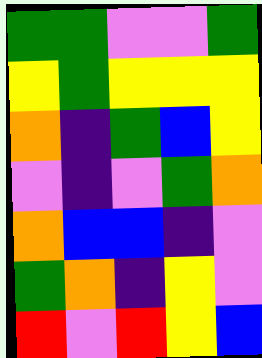[["green", "green", "violet", "violet", "green"], ["yellow", "green", "yellow", "yellow", "yellow"], ["orange", "indigo", "green", "blue", "yellow"], ["violet", "indigo", "violet", "green", "orange"], ["orange", "blue", "blue", "indigo", "violet"], ["green", "orange", "indigo", "yellow", "violet"], ["red", "violet", "red", "yellow", "blue"]]